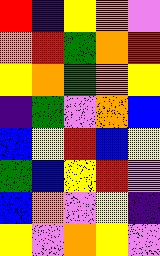[["red", "indigo", "yellow", "orange", "violet"], ["orange", "red", "green", "orange", "red"], ["yellow", "orange", "green", "orange", "yellow"], ["indigo", "green", "violet", "orange", "blue"], ["blue", "yellow", "red", "blue", "yellow"], ["green", "blue", "yellow", "red", "violet"], ["blue", "orange", "violet", "yellow", "indigo"], ["yellow", "violet", "orange", "yellow", "violet"]]